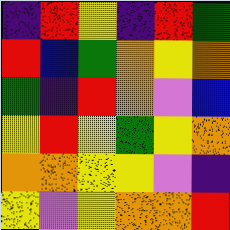[["indigo", "red", "yellow", "indigo", "red", "green"], ["red", "blue", "green", "orange", "yellow", "orange"], ["green", "indigo", "red", "orange", "violet", "blue"], ["yellow", "red", "yellow", "green", "yellow", "orange"], ["orange", "orange", "yellow", "yellow", "violet", "indigo"], ["yellow", "violet", "yellow", "orange", "orange", "red"]]